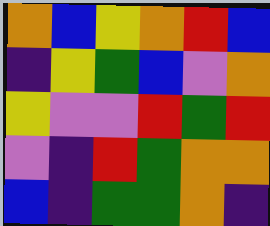[["orange", "blue", "yellow", "orange", "red", "blue"], ["indigo", "yellow", "green", "blue", "violet", "orange"], ["yellow", "violet", "violet", "red", "green", "red"], ["violet", "indigo", "red", "green", "orange", "orange"], ["blue", "indigo", "green", "green", "orange", "indigo"]]